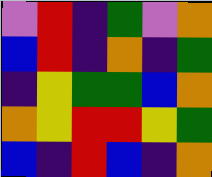[["violet", "red", "indigo", "green", "violet", "orange"], ["blue", "red", "indigo", "orange", "indigo", "green"], ["indigo", "yellow", "green", "green", "blue", "orange"], ["orange", "yellow", "red", "red", "yellow", "green"], ["blue", "indigo", "red", "blue", "indigo", "orange"]]